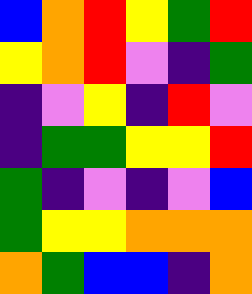[["blue", "orange", "red", "yellow", "green", "red"], ["yellow", "orange", "red", "violet", "indigo", "green"], ["indigo", "violet", "yellow", "indigo", "red", "violet"], ["indigo", "green", "green", "yellow", "yellow", "red"], ["green", "indigo", "violet", "indigo", "violet", "blue"], ["green", "yellow", "yellow", "orange", "orange", "orange"], ["orange", "green", "blue", "blue", "indigo", "orange"]]